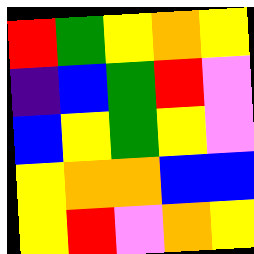[["red", "green", "yellow", "orange", "yellow"], ["indigo", "blue", "green", "red", "violet"], ["blue", "yellow", "green", "yellow", "violet"], ["yellow", "orange", "orange", "blue", "blue"], ["yellow", "red", "violet", "orange", "yellow"]]